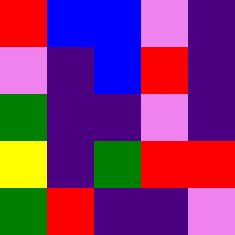[["red", "blue", "blue", "violet", "indigo"], ["violet", "indigo", "blue", "red", "indigo"], ["green", "indigo", "indigo", "violet", "indigo"], ["yellow", "indigo", "green", "red", "red"], ["green", "red", "indigo", "indigo", "violet"]]